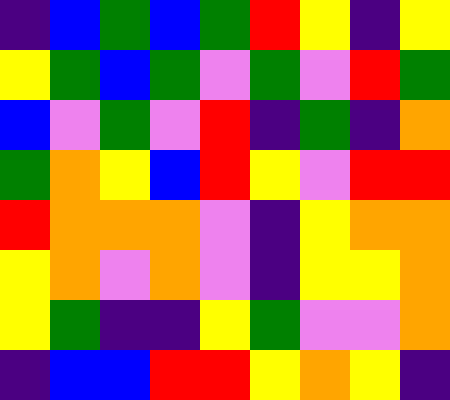[["indigo", "blue", "green", "blue", "green", "red", "yellow", "indigo", "yellow"], ["yellow", "green", "blue", "green", "violet", "green", "violet", "red", "green"], ["blue", "violet", "green", "violet", "red", "indigo", "green", "indigo", "orange"], ["green", "orange", "yellow", "blue", "red", "yellow", "violet", "red", "red"], ["red", "orange", "orange", "orange", "violet", "indigo", "yellow", "orange", "orange"], ["yellow", "orange", "violet", "orange", "violet", "indigo", "yellow", "yellow", "orange"], ["yellow", "green", "indigo", "indigo", "yellow", "green", "violet", "violet", "orange"], ["indigo", "blue", "blue", "red", "red", "yellow", "orange", "yellow", "indigo"]]